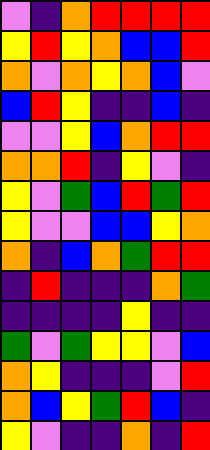[["violet", "indigo", "orange", "red", "red", "red", "red"], ["yellow", "red", "yellow", "orange", "blue", "blue", "red"], ["orange", "violet", "orange", "yellow", "orange", "blue", "violet"], ["blue", "red", "yellow", "indigo", "indigo", "blue", "indigo"], ["violet", "violet", "yellow", "blue", "orange", "red", "red"], ["orange", "orange", "red", "indigo", "yellow", "violet", "indigo"], ["yellow", "violet", "green", "blue", "red", "green", "red"], ["yellow", "violet", "violet", "blue", "blue", "yellow", "orange"], ["orange", "indigo", "blue", "orange", "green", "red", "red"], ["indigo", "red", "indigo", "indigo", "indigo", "orange", "green"], ["indigo", "indigo", "indigo", "indigo", "yellow", "indigo", "indigo"], ["green", "violet", "green", "yellow", "yellow", "violet", "blue"], ["orange", "yellow", "indigo", "indigo", "indigo", "violet", "red"], ["orange", "blue", "yellow", "green", "red", "blue", "indigo"], ["yellow", "violet", "indigo", "indigo", "orange", "indigo", "red"]]